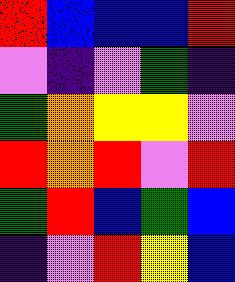[["red", "blue", "blue", "blue", "red"], ["violet", "indigo", "violet", "green", "indigo"], ["green", "orange", "yellow", "yellow", "violet"], ["red", "orange", "red", "violet", "red"], ["green", "red", "blue", "green", "blue"], ["indigo", "violet", "red", "yellow", "blue"]]